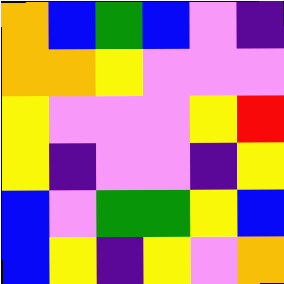[["orange", "blue", "green", "blue", "violet", "indigo"], ["orange", "orange", "yellow", "violet", "violet", "violet"], ["yellow", "violet", "violet", "violet", "yellow", "red"], ["yellow", "indigo", "violet", "violet", "indigo", "yellow"], ["blue", "violet", "green", "green", "yellow", "blue"], ["blue", "yellow", "indigo", "yellow", "violet", "orange"]]